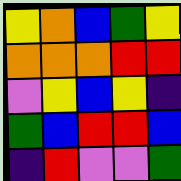[["yellow", "orange", "blue", "green", "yellow"], ["orange", "orange", "orange", "red", "red"], ["violet", "yellow", "blue", "yellow", "indigo"], ["green", "blue", "red", "red", "blue"], ["indigo", "red", "violet", "violet", "green"]]